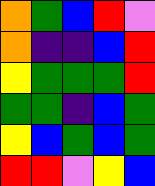[["orange", "green", "blue", "red", "violet"], ["orange", "indigo", "indigo", "blue", "red"], ["yellow", "green", "green", "green", "red"], ["green", "green", "indigo", "blue", "green"], ["yellow", "blue", "green", "blue", "green"], ["red", "red", "violet", "yellow", "blue"]]